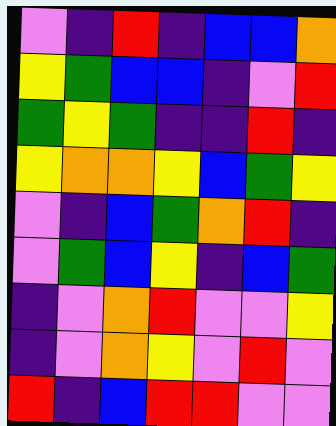[["violet", "indigo", "red", "indigo", "blue", "blue", "orange"], ["yellow", "green", "blue", "blue", "indigo", "violet", "red"], ["green", "yellow", "green", "indigo", "indigo", "red", "indigo"], ["yellow", "orange", "orange", "yellow", "blue", "green", "yellow"], ["violet", "indigo", "blue", "green", "orange", "red", "indigo"], ["violet", "green", "blue", "yellow", "indigo", "blue", "green"], ["indigo", "violet", "orange", "red", "violet", "violet", "yellow"], ["indigo", "violet", "orange", "yellow", "violet", "red", "violet"], ["red", "indigo", "blue", "red", "red", "violet", "violet"]]